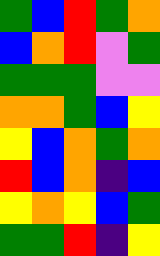[["green", "blue", "red", "green", "orange"], ["blue", "orange", "red", "violet", "green"], ["green", "green", "green", "violet", "violet"], ["orange", "orange", "green", "blue", "yellow"], ["yellow", "blue", "orange", "green", "orange"], ["red", "blue", "orange", "indigo", "blue"], ["yellow", "orange", "yellow", "blue", "green"], ["green", "green", "red", "indigo", "yellow"]]